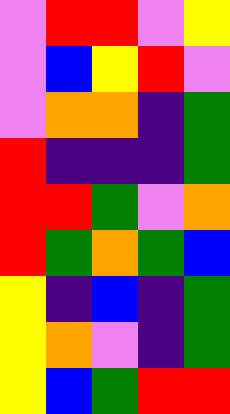[["violet", "red", "red", "violet", "yellow"], ["violet", "blue", "yellow", "red", "violet"], ["violet", "orange", "orange", "indigo", "green"], ["red", "indigo", "indigo", "indigo", "green"], ["red", "red", "green", "violet", "orange"], ["red", "green", "orange", "green", "blue"], ["yellow", "indigo", "blue", "indigo", "green"], ["yellow", "orange", "violet", "indigo", "green"], ["yellow", "blue", "green", "red", "red"]]